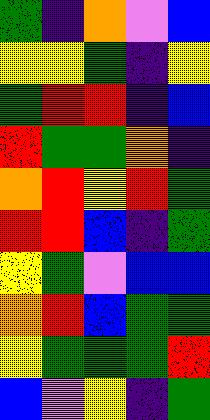[["green", "indigo", "orange", "violet", "blue"], ["yellow", "yellow", "green", "indigo", "yellow"], ["green", "red", "red", "indigo", "blue"], ["red", "green", "green", "orange", "indigo"], ["orange", "red", "yellow", "red", "green"], ["red", "red", "blue", "indigo", "green"], ["yellow", "green", "violet", "blue", "blue"], ["orange", "red", "blue", "green", "green"], ["yellow", "green", "green", "green", "red"], ["blue", "violet", "yellow", "indigo", "green"]]